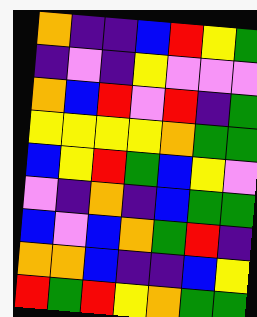[["orange", "indigo", "indigo", "blue", "red", "yellow", "green"], ["indigo", "violet", "indigo", "yellow", "violet", "violet", "violet"], ["orange", "blue", "red", "violet", "red", "indigo", "green"], ["yellow", "yellow", "yellow", "yellow", "orange", "green", "green"], ["blue", "yellow", "red", "green", "blue", "yellow", "violet"], ["violet", "indigo", "orange", "indigo", "blue", "green", "green"], ["blue", "violet", "blue", "orange", "green", "red", "indigo"], ["orange", "orange", "blue", "indigo", "indigo", "blue", "yellow"], ["red", "green", "red", "yellow", "orange", "green", "green"]]